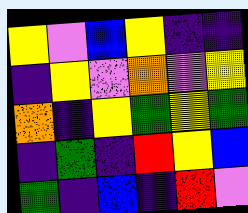[["yellow", "violet", "blue", "yellow", "indigo", "indigo"], ["indigo", "yellow", "violet", "orange", "violet", "yellow"], ["orange", "indigo", "yellow", "green", "yellow", "green"], ["indigo", "green", "indigo", "red", "yellow", "blue"], ["green", "indigo", "blue", "indigo", "red", "violet"]]